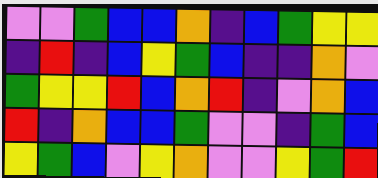[["violet", "violet", "green", "blue", "blue", "orange", "indigo", "blue", "green", "yellow", "yellow"], ["indigo", "red", "indigo", "blue", "yellow", "green", "blue", "indigo", "indigo", "orange", "violet"], ["green", "yellow", "yellow", "red", "blue", "orange", "red", "indigo", "violet", "orange", "blue"], ["red", "indigo", "orange", "blue", "blue", "green", "violet", "violet", "indigo", "green", "blue"], ["yellow", "green", "blue", "violet", "yellow", "orange", "violet", "violet", "yellow", "green", "red"]]